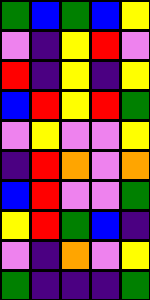[["green", "blue", "green", "blue", "yellow"], ["violet", "indigo", "yellow", "red", "violet"], ["red", "indigo", "yellow", "indigo", "yellow"], ["blue", "red", "yellow", "red", "green"], ["violet", "yellow", "violet", "violet", "yellow"], ["indigo", "red", "orange", "violet", "orange"], ["blue", "red", "violet", "violet", "green"], ["yellow", "red", "green", "blue", "indigo"], ["violet", "indigo", "orange", "violet", "yellow"], ["green", "indigo", "indigo", "indigo", "green"]]